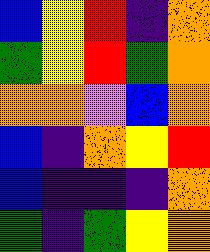[["blue", "yellow", "red", "indigo", "orange"], ["green", "yellow", "red", "green", "orange"], ["orange", "orange", "violet", "blue", "orange"], ["blue", "indigo", "orange", "yellow", "red"], ["blue", "indigo", "indigo", "indigo", "orange"], ["green", "indigo", "green", "yellow", "orange"]]